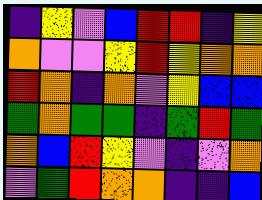[["indigo", "yellow", "violet", "blue", "red", "red", "indigo", "yellow"], ["orange", "violet", "violet", "yellow", "red", "yellow", "orange", "orange"], ["red", "orange", "indigo", "orange", "violet", "yellow", "blue", "blue"], ["green", "orange", "green", "green", "indigo", "green", "red", "green"], ["orange", "blue", "red", "yellow", "violet", "indigo", "violet", "orange"], ["violet", "green", "red", "orange", "orange", "indigo", "indigo", "blue"]]